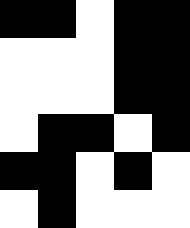[["black", "black", "white", "black", "black"], ["white", "white", "white", "black", "black"], ["white", "white", "white", "black", "black"], ["white", "black", "black", "white", "black"], ["black", "black", "white", "black", "white"], ["white", "black", "white", "white", "white"]]